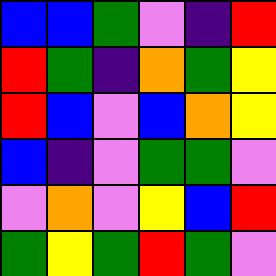[["blue", "blue", "green", "violet", "indigo", "red"], ["red", "green", "indigo", "orange", "green", "yellow"], ["red", "blue", "violet", "blue", "orange", "yellow"], ["blue", "indigo", "violet", "green", "green", "violet"], ["violet", "orange", "violet", "yellow", "blue", "red"], ["green", "yellow", "green", "red", "green", "violet"]]